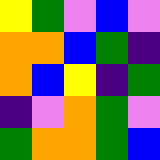[["yellow", "green", "violet", "blue", "violet"], ["orange", "orange", "blue", "green", "indigo"], ["orange", "blue", "yellow", "indigo", "green"], ["indigo", "violet", "orange", "green", "violet"], ["green", "orange", "orange", "green", "blue"]]